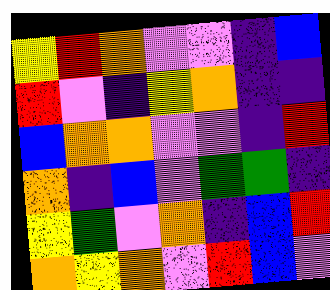[["yellow", "red", "orange", "violet", "violet", "indigo", "blue"], ["red", "violet", "indigo", "yellow", "orange", "indigo", "indigo"], ["blue", "orange", "orange", "violet", "violet", "indigo", "red"], ["orange", "indigo", "blue", "violet", "green", "green", "indigo"], ["yellow", "green", "violet", "orange", "indigo", "blue", "red"], ["orange", "yellow", "orange", "violet", "red", "blue", "violet"]]